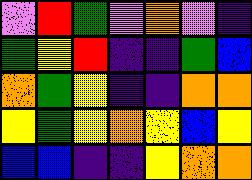[["violet", "red", "green", "violet", "orange", "violet", "indigo"], ["green", "yellow", "red", "indigo", "indigo", "green", "blue"], ["orange", "green", "yellow", "indigo", "indigo", "orange", "orange"], ["yellow", "green", "yellow", "orange", "yellow", "blue", "yellow"], ["blue", "blue", "indigo", "indigo", "yellow", "orange", "orange"]]